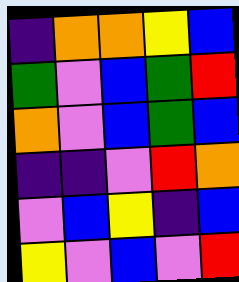[["indigo", "orange", "orange", "yellow", "blue"], ["green", "violet", "blue", "green", "red"], ["orange", "violet", "blue", "green", "blue"], ["indigo", "indigo", "violet", "red", "orange"], ["violet", "blue", "yellow", "indigo", "blue"], ["yellow", "violet", "blue", "violet", "red"]]